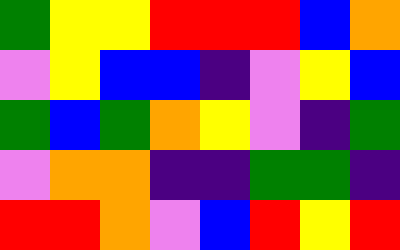[["green", "yellow", "yellow", "red", "red", "red", "blue", "orange"], ["violet", "yellow", "blue", "blue", "indigo", "violet", "yellow", "blue"], ["green", "blue", "green", "orange", "yellow", "violet", "indigo", "green"], ["violet", "orange", "orange", "indigo", "indigo", "green", "green", "indigo"], ["red", "red", "orange", "violet", "blue", "red", "yellow", "red"]]